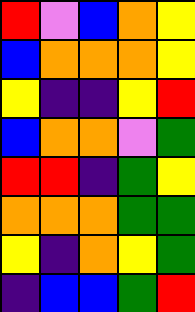[["red", "violet", "blue", "orange", "yellow"], ["blue", "orange", "orange", "orange", "yellow"], ["yellow", "indigo", "indigo", "yellow", "red"], ["blue", "orange", "orange", "violet", "green"], ["red", "red", "indigo", "green", "yellow"], ["orange", "orange", "orange", "green", "green"], ["yellow", "indigo", "orange", "yellow", "green"], ["indigo", "blue", "blue", "green", "red"]]